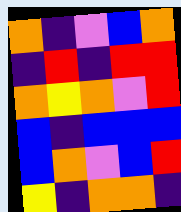[["orange", "indigo", "violet", "blue", "orange"], ["indigo", "red", "indigo", "red", "red"], ["orange", "yellow", "orange", "violet", "red"], ["blue", "indigo", "blue", "blue", "blue"], ["blue", "orange", "violet", "blue", "red"], ["yellow", "indigo", "orange", "orange", "indigo"]]